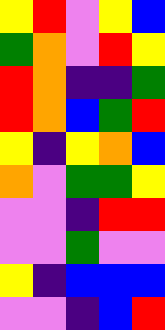[["yellow", "red", "violet", "yellow", "blue"], ["green", "orange", "violet", "red", "yellow"], ["red", "orange", "indigo", "indigo", "green"], ["red", "orange", "blue", "green", "red"], ["yellow", "indigo", "yellow", "orange", "blue"], ["orange", "violet", "green", "green", "yellow"], ["violet", "violet", "indigo", "red", "red"], ["violet", "violet", "green", "violet", "violet"], ["yellow", "indigo", "blue", "blue", "blue"], ["violet", "violet", "indigo", "blue", "red"]]